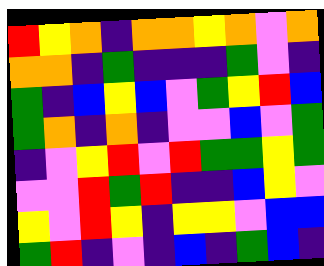[["red", "yellow", "orange", "indigo", "orange", "orange", "yellow", "orange", "violet", "orange"], ["orange", "orange", "indigo", "green", "indigo", "indigo", "indigo", "green", "violet", "indigo"], ["green", "indigo", "blue", "yellow", "blue", "violet", "green", "yellow", "red", "blue"], ["green", "orange", "indigo", "orange", "indigo", "violet", "violet", "blue", "violet", "green"], ["indigo", "violet", "yellow", "red", "violet", "red", "green", "green", "yellow", "green"], ["violet", "violet", "red", "green", "red", "indigo", "indigo", "blue", "yellow", "violet"], ["yellow", "violet", "red", "yellow", "indigo", "yellow", "yellow", "violet", "blue", "blue"], ["green", "red", "indigo", "violet", "indigo", "blue", "indigo", "green", "blue", "indigo"]]